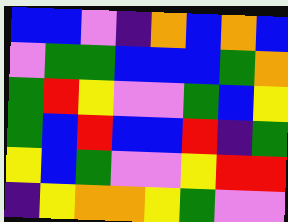[["blue", "blue", "violet", "indigo", "orange", "blue", "orange", "blue"], ["violet", "green", "green", "blue", "blue", "blue", "green", "orange"], ["green", "red", "yellow", "violet", "violet", "green", "blue", "yellow"], ["green", "blue", "red", "blue", "blue", "red", "indigo", "green"], ["yellow", "blue", "green", "violet", "violet", "yellow", "red", "red"], ["indigo", "yellow", "orange", "orange", "yellow", "green", "violet", "violet"]]